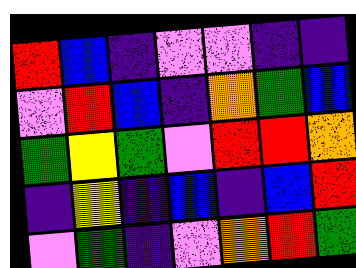[["red", "blue", "indigo", "violet", "violet", "indigo", "indigo"], ["violet", "red", "blue", "indigo", "orange", "green", "blue"], ["green", "yellow", "green", "violet", "red", "red", "orange"], ["indigo", "yellow", "indigo", "blue", "indigo", "blue", "red"], ["violet", "green", "indigo", "violet", "orange", "red", "green"]]